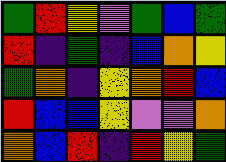[["green", "red", "yellow", "violet", "green", "blue", "green"], ["red", "indigo", "green", "indigo", "blue", "orange", "yellow"], ["green", "orange", "indigo", "yellow", "orange", "red", "blue"], ["red", "blue", "blue", "yellow", "violet", "violet", "orange"], ["orange", "blue", "red", "indigo", "red", "yellow", "green"]]